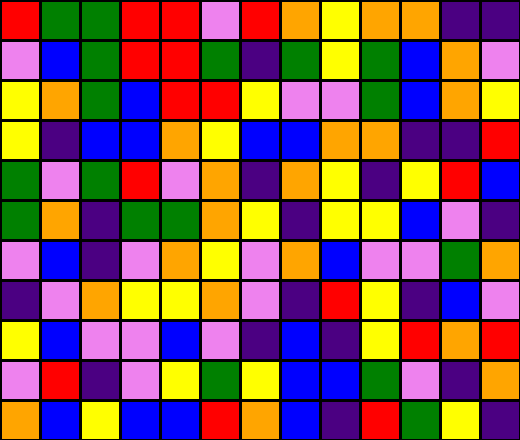[["red", "green", "green", "red", "red", "violet", "red", "orange", "yellow", "orange", "orange", "indigo", "indigo"], ["violet", "blue", "green", "red", "red", "green", "indigo", "green", "yellow", "green", "blue", "orange", "violet"], ["yellow", "orange", "green", "blue", "red", "red", "yellow", "violet", "violet", "green", "blue", "orange", "yellow"], ["yellow", "indigo", "blue", "blue", "orange", "yellow", "blue", "blue", "orange", "orange", "indigo", "indigo", "red"], ["green", "violet", "green", "red", "violet", "orange", "indigo", "orange", "yellow", "indigo", "yellow", "red", "blue"], ["green", "orange", "indigo", "green", "green", "orange", "yellow", "indigo", "yellow", "yellow", "blue", "violet", "indigo"], ["violet", "blue", "indigo", "violet", "orange", "yellow", "violet", "orange", "blue", "violet", "violet", "green", "orange"], ["indigo", "violet", "orange", "yellow", "yellow", "orange", "violet", "indigo", "red", "yellow", "indigo", "blue", "violet"], ["yellow", "blue", "violet", "violet", "blue", "violet", "indigo", "blue", "indigo", "yellow", "red", "orange", "red"], ["violet", "red", "indigo", "violet", "yellow", "green", "yellow", "blue", "blue", "green", "violet", "indigo", "orange"], ["orange", "blue", "yellow", "blue", "blue", "red", "orange", "blue", "indigo", "red", "green", "yellow", "indigo"]]